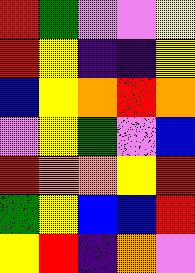[["red", "green", "violet", "violet", "yellow"], ["red", "yellow", "indigo", "indigo", "yellow"], ["blue", "yellow", "orange", "red", "orange"], ["violet", "yellow", "green", "violet", "blue"], ["red", "orange", "orange", "yellow", "red"], ["green", "yellow", "blue", "blue", "red"], ["yellow", "red", "indigo", "orange", "violet"]]